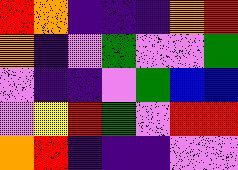[["red", "orange", "indigo", "indigo", "indigo", "orange", "red"], ["orange", "indigo", "violet", "green", "violet", "violet", "green"], ["violet", "indigo", "indigo", "violet", "green", "blue", "blue"], ["violet", "yellow", "red", "green", "violet", "red", "red"], ["orange", "red", "indigo", "indigo", "indigo", "violet", "violet"]]